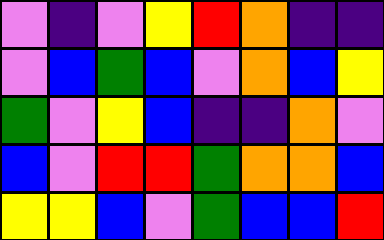[["violet", "indigo", "violet", "yellow", "red", "orange", "indigo", "indigo"], ["violet", "blue", "green", "blue", "violet", "orange", "blue", "yellow"], ["green", "violet", "yellow", "blue", "indigo", "indigo", "orange", "violet"], ["blue", "violet", "red", "red", "green", "orange", "orange", "blue"], ["yellow", "yellow", "blue", "violet", "green", "blue", "blue", "red"]]